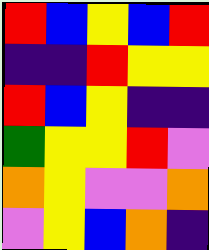[["red", "blue", "yellow", "blue", "red"], ["indigo", "indigo", "red", "yellow", "yellow"], ["red", "blue", "yellow", "indigo", "indigo"], ["green", "yellow", "yellow", "red", "violet"], ["orange", "yellow", "violet", "violet", "orange"], ["violet", "yellow", "blue", "orange", "indigo"]]